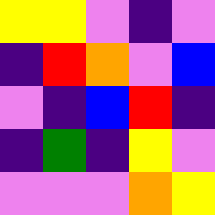[["yellow", "yellow", "violet", "indigo", "violet"], ["indigo", "red", "orange", "violet", "blue"], ["violet", "indigo", "blue", "red", "indigo"], ["indigo", "green", "indigo", "yellow", "violet"], ["violet", "violet", "violet", "orange", "yellow"]]